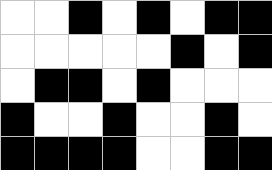[["white", "white", "black", "white", "black", "white", "black", "black"], ["white", "white", "white", "white", "white", "black", "white", "black"], ["white", "black", "black", "white", "black", "white", "white", "white"], ["black", "white", "white", "black", "white", "white", "black", "white"], ["black", "black", "black", "black", "white", "white", "black", "black"]]